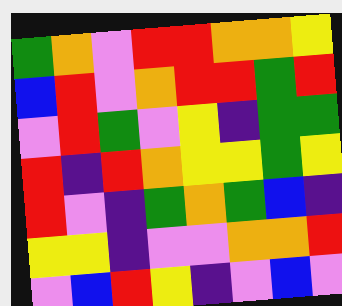[["green", "orange", "violet", "red", "red", "orange", "orange", "yellow"], ["blue", "red", "violet", "orange", "red", "red", "green", "red"], ["violet", "red", "green", "violet", "yellow", "indigo", "green", "green"], ["red", "indigo", "red", "orange", "yellow", "yellow", "green", "yellow"], ["red", "violet", "indigo", "green", "orange", "green", "blue", "indigo"], ["yellow", "yellow", "indigo", "violet", "violet", "orange", "orange", "red"], ["violet", "blue", "red", "yellow", "indigo", "violet", "blue", "violet"]]